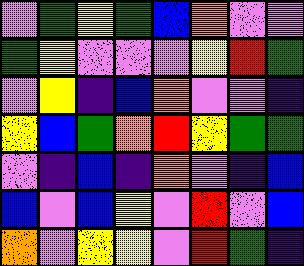[["violet", "green", "yellow", "green", "blue", "orange", "violet", "violet"], ["green", "yellow", "violet", "violet", "violet", "yellow", "red", "green"], ["violet", "yellow", "indigo", "blue", "orange", "violet", "violet", "indigo"], ["yellow", "blue", "green", "orange", "red", "yellow", "green", "green"], ["violet", "indigo", "blue", "indigo", "orange", "violet", "indigo", "blue"], ["blue", "violet", "blue", "yellow", "violet", "red", "violet", "blue"], ["orange", "violet", "yellow", "yellow", "violet", "red", "green", "indigo"]]